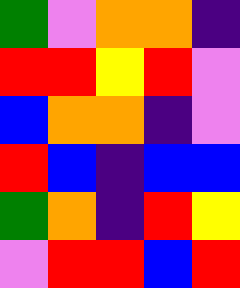[["green", "violet", "orange", "orange", "indigo"], ["red", "red", "yellow", "red", "violet"], ["blue", "orange", "orange", "indigo", "violet"], ["red", "blue", "indigo", "blue", "blue"], ["green", "orange", "indigo", "red", "yellow"], ["violet", "red", "red", "blue", "red"]]